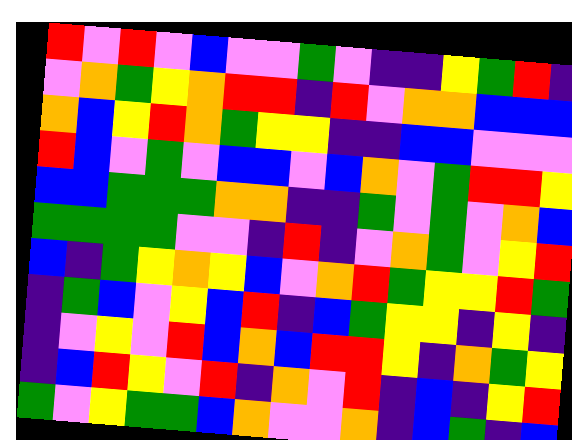[["red", "violet", "red", "violet", "blue", "violet", "violet", "green", "violet", "indigo", "indigo", "yellow", "green", "red", "indigo"], ["violet", "orange", "green", "yellow", "orange", "red", "red", "indigo", "red", "violet", "orange", "orange", "blue", "blue", "blue"], ["orange", "blue", "yellow", "red", "orange", "green", "yellow", "yellow", "indigo", "indigo", "blue", "blue", "violet", "violet", "violet"], ["red", "blue", "violet", "green", "violet", "blue", "blue", "violet", "blue", "orange", "violet", "green", "red", "red", "yellow"], ["blue", "blue", "green", "green", "green", "orange", "orange", "indigo", "indigo", "green", "violet", "green", "violet", "orange", "blue"], ["green", "green", "green", "green", "violet", "violet", "indigo", "red", "indigo", "violet", "orange", "green", "violet", "yellow", "red"], ["blue", "indigo", "green", "yellow", "orange", "yellow", "blue", "violet", "orange", "red", "green", "yellow", "yellow", "red", "green"], ["indigo", "green", "blue", "violet", "yellow", "blue", "red", "indigo", "blue", "green", "yellow", "yellow", "indigo", "yellow", "indigo"], ["indigo", "violet", "yellow", "violet", "red", "blue", "orange", "blue", "red", "red", "yellow", "indigo", "orange", "green", "yellow"], ["indigo", "blue", "red", "yellow", "violet", "red", "indigo", "orange", "violet", "red", "indigo", "blue", "indigo", "yellow", "red"], ["green", "violet", "yellow", "green", "green", "blue", "orange", "violet", "violet", "orange", "indigo", "blue", "green", "indigo", "blue"]]